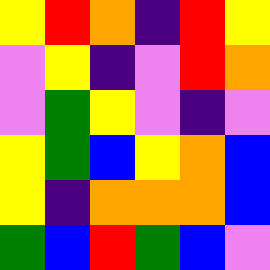[["yellow", "red", "orange", "indigo", "red", "yellow"], ["violet", "yellow", "indigo", "violet", "red", "orange"], ["violet", "green", "yellow", "violet", "indigo", "violet"], ["yellow", "green", "blue", "yellow", "orange", "blue"], ["yellow", "indigo", "orange", "orange", "orange", "blue"], ["green", "blue", "red", "green", "blue", "violet"]]